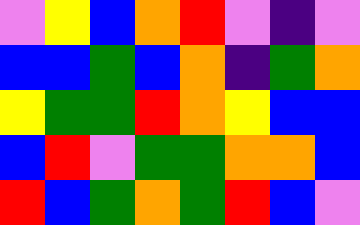[["violet", "yellow", "blue", "orange", "red", "violet", "indigo", "violet"], ["blue", "blue", "green", "blue", "orange", "indigo", "green", "orange"], ["yellow", "green", "green", "red", "orange", "yellow", "blue", "blue"], ["blue", "red", "violet", "green", "green", "orange", "orange", "blue"], ["red", "blue", "green", "orange", "green", "red", "blue", "violet"]]